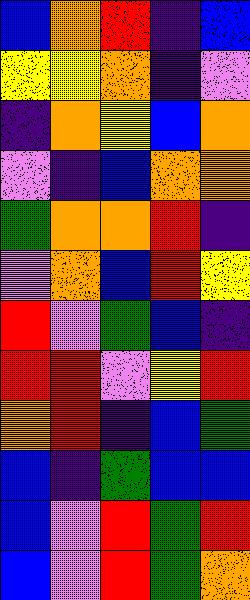[["blue", "orange", "red", "indigo", "blue"], ["yellow", "yellow", "orange", "indigo", "violet"], ["indigo", "orange", "yellow", "blue", "orange"], ["violet", "indigo", "blue", "orange", "orange"], ["green", "orange", "orange", "red", "indigo"], ["violet", "orange", "blue", "red", "yellow"], ["red", "violet", "green", "blue", "indigo"], ["red", "red", "violet", "yellow", "red"], ["orange", "red", "indigo", "blue", "green"], ["blue", "indigo", "green", "blue", "blue"], ["blue", "violet", "red", "green", "red"], ["blue", "violet", "red", "green", "orange"]]